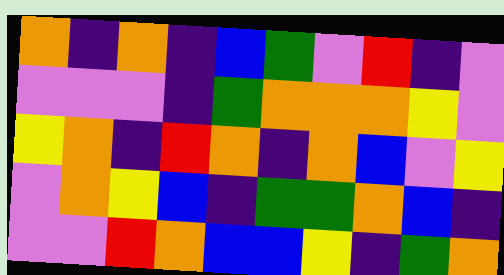[["orange", "indigo", "orange", "indigo", "blue", "green", "violet", "red", "indigo", "violet"], ["violet", "violet", "violet", "indigo", "green", "orange", "orange", "orange", "yellow", "violet"], ["yellow", "orange", "indigo", "red", "orange", "indigo", "orange", "blue", "violet", "yellow"], ["violet", "orange", "yellow", "blue", "indigo", "green", "green", "orange", "blue", "indigo"], ["violet", "violet", "red", "orange", "blue", "blue", "yellow", "indigo", "green", "orange"]]